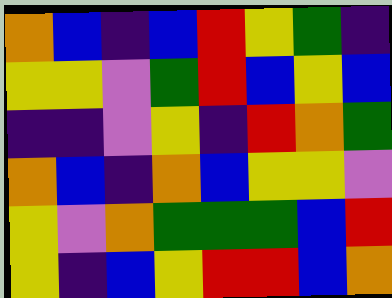[["orange", "blue", "indigo", "blue", "red", "yellow", "green", "indigo"], ["yellow", "yellow", "violet", "green", "red", "blue", "yellow", "blue"], ["indigo", "indigo", "violet", "yellow", "indigo", "red", "orange", "green"], ["orange", "blue", "indigo", "orange", "blue", "yellow", "yellow", "violet"], ["yellow", "violet", "orange", "green", "green", "green", "blue", "red"], ["yellow", "indigo", "blue", "yellow", "red", "red", "blue", "orange"]]